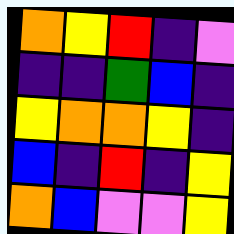[["orange", "yellow", "red", "indigo", "violet"], ["indigo", "indigo", "green", "blue", "indigo"], ["yellow", "orange", "orange", "yellow", "indigo"], ["blue", "indigo", "red", "indigo", "yellow"], ["orange", "blue", "violet", "violet", "yellow"]]